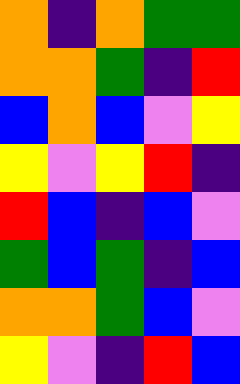[["orange", "indigo", "orange", "green", "green"], ["orange", "orange", "green", "indigo", "red"], ["blue", "orange", "blue", "violet", "yellow"], ["yellow", "violet", "yellow", "red", "indigo"], ["red", "blue", "indigo", "blue", "violet"], ["green", "blue", "green", "indigo", "blue"], ["orange", "orange", "green", "blue", "violet"], ["yellow", "violet", "indigo", "red", "blue"]]